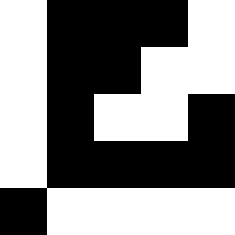[["white", "black", "black", "black", "white"], ["white", "black", "black", "white", "white"], ["white", "black", "white", "white", "black"], ["white", "black", "black", "black", "black"], ["black", "white", "white", "white", "white"]]